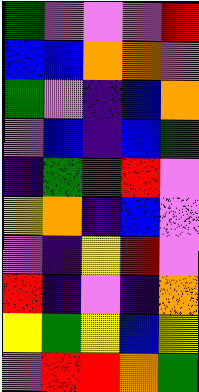[["green", "violet", "violet", "violet", "red"], ["blue", "blue", "orange", "orange", "violet"], ["green", "violet", "indigo", "blue", "orange"], ["violet", "blue", "indigo", "blue", "green"], ["indigo", "green", "green", "red", "violet"], ["yellow", "orange", "indigo", "blue", "violet"], ["violet", "indigo", "yellow", "red", "violet"], ["red", "indigo", "violet", "indigo", "orange"], ["yellow", "green", "yellow", "blue", "yellow"], ["violet", "red", "red", "orange", "green"]]